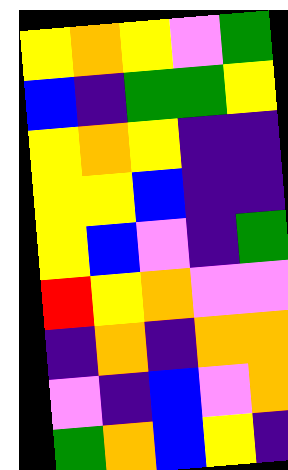[["yellow", "orange", "yellow", "violet", "green"], ["blue", "indigo", "green", "green", "yellow"], ["yellow", "orange", "yellow", "indigo", "indigo"], ["yellow", "yellow", "blue", "indigo", "indigo"], ["yellow", "blue", "violet", "indigo", "green"], ["red", "yellow", "orange", "violet", "violet"], ["indigo", "orange", "indigo", "orange", "orange"], ["violet", "indigo", "blue", "violet", "orange"], ["green", "orange", "blue", "yellow", "indigo"]]